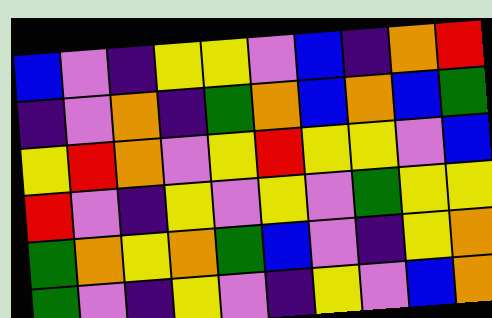[["blue", "violet", "indigo", "yellow", "yellow", "violet", "blue", "indigo", "orange", "red"], ["indigo", "violet", "orange", "indigo", "green", "orange", "blue", "orange", "blue", "green"], ["yellow", "red", "orange", "violet", "yellow", "red", "yellow", "yellow", "violet", "blue"], ["red", "violet", "indigo", "yellow", "violet", "yellow", "violet", "green", "yellow", "yellow"], ["green", "orange", "yellow", "orange", "green", "blue", "violet", "indigo", "yellow", "orange"], ["green", "violet", "indigo", "yellow", "violet", "indigo", "yellow", "violet", "blue", "orange"]]